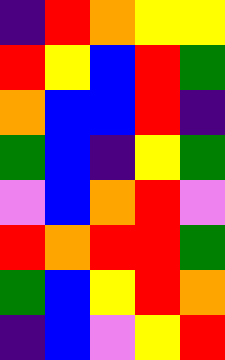[["indigo", "red", "orange", "yellow", "yellow"], ["red", "yellow", "blue", "red", "green"], ["orange", "blue", "blue", "red", "indigo"], ["green", "blue", "indigo", "yellow", "green"], ["violet", "blue", "orange", "red", "violet"], ["red", "orange", "red", "red", "green"], ["green", "blue", "yellow", "red", "orange"], ["indigo", "blue", "violet", "yellow", "red"]]